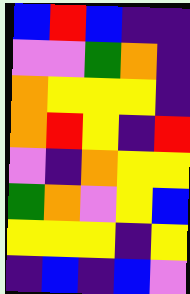[["blue", "red", "blue", "indigo", "indigo"], ["violet", "violet", "green", "orange", "indigo"], ["orange", "yellow", "yellow", "yellow", "indigo"], ["orange", "red", "yellow", "indigo", "red"], ["violet", "indigo", "orange", "yellow", "yellow"], ["green", "orange", "violet", "yellow", "blue"], ["yellow", "yellow", "yellow", "indigo", "yellow"], ["indigo", "blue", "indigo", "blue", "violet"]]